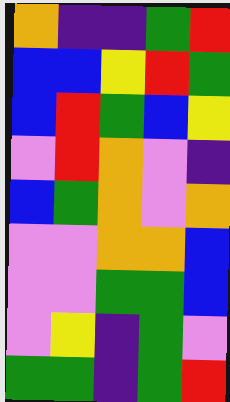[["orange", "indigo", "indigo", "green", "red"], ["blue", "blue", "yellow", "red", "green"], ["blue", "red", "green", "blue", "yellow"], ["violet", "red", "orange", "violet", "indigo"], ["blue", "green", "orange", "violet", "orange"], ["violet", "violet", "orange", "orange", "blue"], ["violet", "violet", "green", "green", "blue"], ["violet", "yellow", "indigo", "green", "violet"], ["green", "green", "indigo", "green", "red"]]